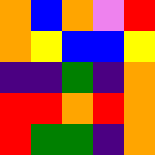[["orange", "blue", "orange", "violet", "red"], ["orange", "yellow", "blue", "blue", "yellow"], ["indigo", "indigo", "green", "indigo", "orange"], ["red", "red", "orange", "red", "orange"], ["red", "green", "green", "indigo", "orange"]]